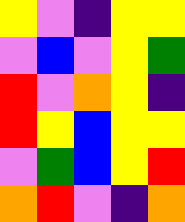[["yellow", "violet", "indigo", "yellow", "yellow"], ["violet", "blue", "violet", "yellow", "green"], ["red", "violet", "orange", "yellow", "indigo"], ["red", "yellow", "blue", "yellow", "yellow"], ["violet", "green", "blue", "yellow", "red"], ["orange", "red", "violet", "indigo", "orange"]]